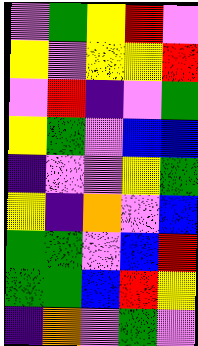[["violet", "green", "yellow", "red", "violet"], ["yellow", "violet", "yellow", "yellow", "red"], ["violet", "red", "indigo", "violet", "green"], ["yellow", "green", "violet", "blue", "blue"], ["indigo", "violet", "violet", "yellow", "green"], ["yellow", "indigo", "orange", "violet", "blue"], ["green", "green", "violet", "blue", "red"], ["green", "green", "blue", "red", "yellow"], ["indigo", "orange", "violet", "green", "violet"]]